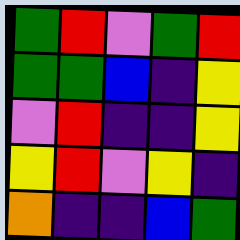[["green", "red", "violet", "green", "red"], ["green", "green", "blue", "indigo", "yellow"], ["violet", "red", "indigo", "indigo", "yellow"], ["yellow", "red", "violet", "yellow", "indigo"], ["orange", "indigo", "indigo", "blue", "green"]]